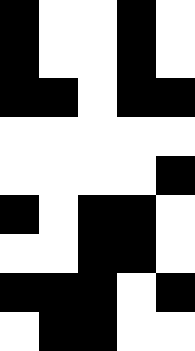[["black", "white", "white", "black", "white"], ["black", "white", "white", "black", "white"], ["black", "black", "white", "black", "black"], ["white", "white", "white", "white", "white"], ["white", "white", "white", "white", "black"], ["black", "white", "black", "black", "white"], ["white", "white", "black", "black", "white"], ["black", "black", "black", "white", "black"], ["white", "black", "black", "white", "white"]]